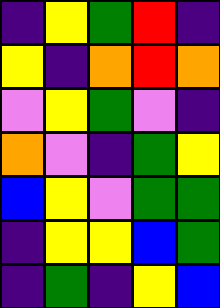[["indigo", "yellow", "green", "red", "indigo"], ["yellow", "indigo", "orange", "red", "orange"], ["violet", "yellow", "green", "violet", "indigo"], ["orange", "violet", "indigo", "green", "yellow"], ["blue", "yellow", "violet", "green", "green"], ["indigo", "yellow", "yellow", "blue", "green"], ["indigo", "green", "indigo", "yellow", "blue"]]